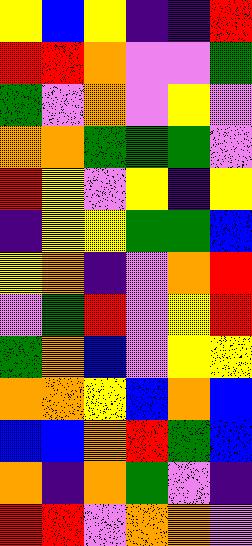[["yellow", "blue", "yellow", "indigo", "indigo", "red"], ["red", "red", "orange", "violet", "violet", "green"], ["green", "violet", "orange", "violet", "yellow", "violet"], ["orange", "orange", "green", "green", "green", "violet"], ["red", "yellow", "violet", "yellow", "indigo", "yellow"], ["indigo", "yellow", "yellow", "green", "green", "blue"], ["yellow", "orange", "indigo", "violet", "orange", "red"], ["violet", "green", "red", "violet", "yellow", "red"], ["green", "orange", "blue", "violet", "yellow", "yellow"], ["orange", "orange", "yellow", "blue", "orange", "blue"], ["blue", "blue", "orange", "red", "green", "blue"], ["orange", "indigo", "orange", "green", "violet", "indigo"], ["red", "red", "violet", "orange", "orange", "violet"]]